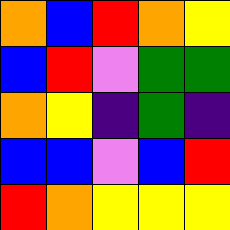[["orange", "blue", "red", "orange", "yellow"], ["blue", "red", "violet", "green", "green"], ["orange", "yellow", "indigo", "green", "indigo"], ["blue", "blue", "violet", "blue", "red"], ["red", "orange", "yellow", "yellow", "yellow"]]